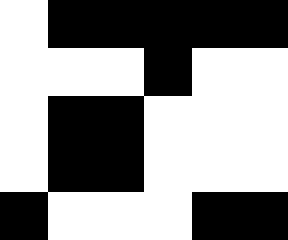[["white", "black", "black", "black", "black", "black"], ["white", "white", "white", "black", "white", "white"], ["white", "black", "black", "white", "white", "white"], ["white", "black", "black", "white", "white", "white"], ["black", "white", "white", "white", "black", "black"]]